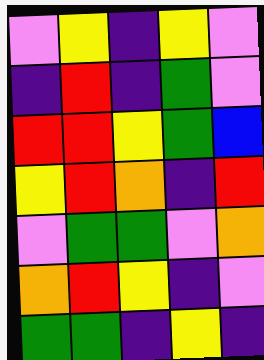[["violet", "yellow", "indigo", "yellow", "violet"], ["indigo", "red", "indigo", "green", "violet"], ["red", "red", "yellow", "green", "blue"], ["yellow", "red", "orange", "indigo", "red"], ["violet", "green", "green", "violet", "orange"], ["orange", "red", "yellow", "indigo", "violet"], ["green", "green", "indigo", "yellow", "indigo"]]